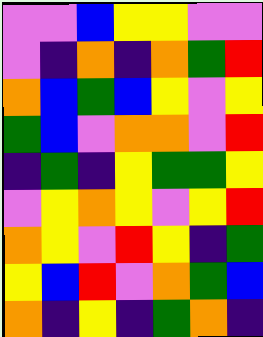[["violet", "violet", "blue", "yellow", "yellow", "violet", "violet"], ["violet", "indigo", "orange", "indigo", "orange", "green", "red"], ["orange", "blue", "green", "blue", "yellow", "violet", "yellow"], ["green", "blue", "violet", "orange", "orange", "violet", "red"], ["indigo", "green", "indigo", "yellow", "green", "green", "yellow"], ["violet", "yellow", "orange", "yellow", "violet", "yellow", "red"], ["orange", "yellow", "violet", "red", "yellow", "indigo", "green"], ["yellow", "blue", "red", "violet", "orange", "green", "blue"], ["orange", "indigo", "yellow", "indigo", "green", "orange", "indigo"]]